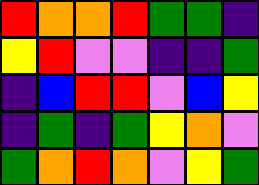[["red", "orange", "orange", "red", "green", "green", "indigo"], ["yellow", "red", "violet", "violet", "indigo", "indigo", "green"], ["indigo", "blue", "red", "red", "violet", "blue", "yellow"], ["indigo", "green", "indigo", "green", "yellow", "orange", "violet"], ["green", "orange", "red", "orange", "violet", "yellow", "green"]]